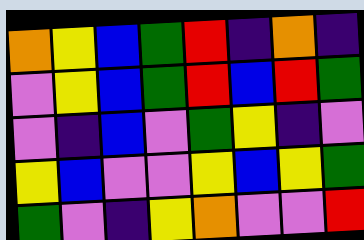[["orange", "yellow", "blue", "green", "red", "indigo", "orange", "indigo"], ["violet", "yellow", "blue", "green", "red", "blue", "red", "green"], ["violet", "indigo", "blue", "violet", "green", "yellow", "indigo", "violet"], ["yellow", "blue", "violet", "violet", "yellow", "blue", "yellow", "green"], ["green", "violet", "indigo", "yellow", "orange", "violet", "violet", "red"]]